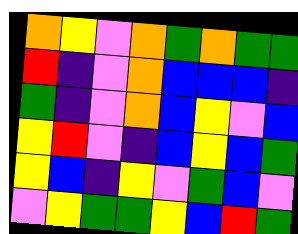[["orange", "yellow", "violet", "orange", "green", "orange", "green", "green"], ["red", "indigo", "violet", "orange", "blue", "blue", "blue", "indigo"], ["green", "indigo", "violet", "orange", "blue", "yellow", "violet", "blue"], ["yellow", "red", "violet", "indigo", "blue", "yellow", "blue", "green"], ["yellow", "blue", "indigo", "yellow", "violet", "green", "blue", "violet"], ["violet", "yellow", "green", "green", "yellow", "blue", "red", "green"]]